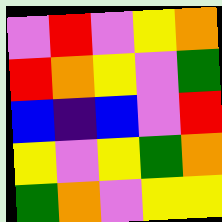[["violet", "red", "violet", "yellow", "orange"], ["red", "orange", "yellow", "violet", "green"], ["blue", "indigo", "blue", "violet", "red"], ["yellow", "violet", "yellow", "green", "orange"], ["green", "orange", "violet", "yellow", "yellow"]]